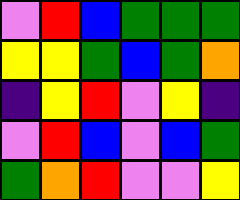[["violet", "red", "blue", "green", "green", "green"], ["yellow", "yellow", "green", "blue", "green", "orange"], ["indigo", "yellow", "red", "violet", "yellow", "indigo"], ["violet", "red", "blue", "violet", "blue", "green"], ["green", "orange", "red", "violet", "violet", "yellow"]]